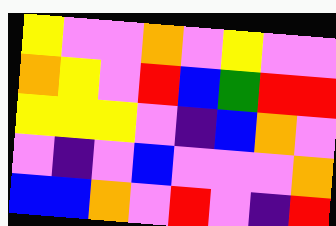[["yellow", "violet", "violet", "orange", "violet", "yellow", "violet", "violet"], ["orange", "yellow", "violet", "red", "blue", "green", "red", "red"], ["yellow", "yellow", "yellow", "violet", "indigo", "blue", "orange", "violet"], ["violet", "indigo", "violet", "blue", "violet", "violet", "violet", "orange"], ["blue", "blue", "orange", "violet", "red", "violet", "indigo", "red"]]